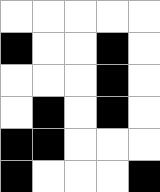[["white", "white", "white", "white", "white"], ["black", "white", "white", "black", "white"], ["white", "white", "white", "black", "white"], ["white", "black", "white", "black", "white"], ["black", "black", "white", "white", "white"], ["black", "white", "white", "white", "black"]]